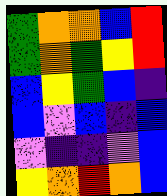[["green", "orange", "orange", "blue", "red"], ["green", "orange", "green", "yellow", "red"], ["blue", "yellow", "green", "blue", "indigo"], ["blue", "violet", "blue", "indigo", "blue"], ["violet", "indigo", "indigo", "violet", "blue"], ["yellow", "orange", "red", "orange", "blue"]]